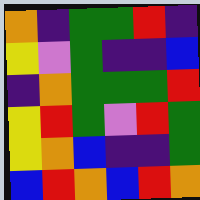[["orange", "indigo", "green", "green", "red", "indigo"], ["yellow", "violet", "green", "indigo", "indigo", "blue"], ["indigo", "orange", "green", "green", "green", "red"], ["yellow", "red", "green", "violet", "red", "green"], ["yellow", "orange", "blue", "indigo", "indigo", "green"], ["blue", "red", "orange", "blue", "red", "orange"]]